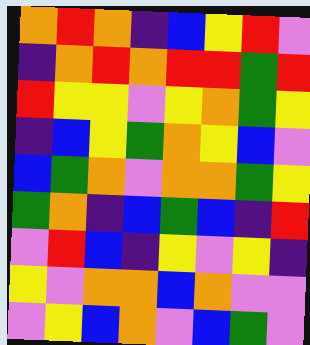[["orange", "red", "orange", "indigo", "blue", "yellow", "red", "violet"], ["indigo", "orange", "red", "orange", "red", "red", "green", "red"], ["red", "yellow", "yellow", "violet", "yellow", "orange", "green", "yellow"], ["indigo", "blue", "yellow", "green", "orange", "yellow", "blue", "violet"], ["blue", "green", "orange", "violet", "orange", "orange", "green", "yellow"], ["green", "orange", "indigo", "blue", "green", "blue", "indigo", "red"], ["violet", "red", "blue", "indigo", "yellow", "violet", "yellow", "indigo"], ["yellow", "violet", "orange", "orange", "blue", "orange", "violet", "violet"], ["violet", "yellow", "blue", "orange", "violet", "blue", "green", "violet"]]